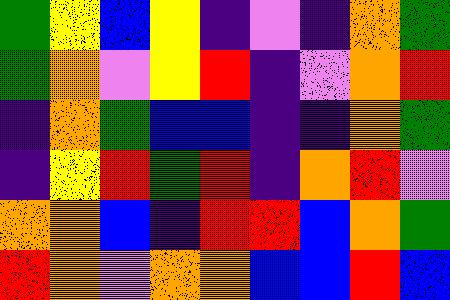[["green", "yellow", "blue", "yellow", "indigo", "violet", "indigo", "orange", "green"], ["green", "orange", "violet", "yellow", "red", "indigo", "violet", "orange", "red"], ["indigo", "orange", "green", "blue", "blue", "indigo", "indigo", "orange", "green"], ["indigo", "yellow", "red", "green", "red", "indigo", "orange", "red", "violet"], ["orange", "orange", "blue", "indigo", "red", "red", "blue", "orange", "green"], ["red", "orange", "violet", "orange", "orange", "blue", "blue", "red", "blue"]]